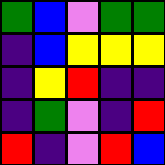[["green", "blue", "violet", "green", "green"], ["indigo", "blue", "yellow", "yellow", "yellow"], ["indigo", "yellow", "red", "indigo", "indigo"], ["indigo", "green", "violet", "indigo", "red"], ["red", "indigo", "violet", "red", "blue"]]